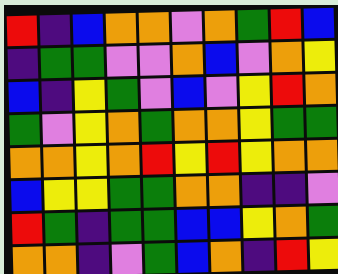[["red", "indigo", "blue", "orange", "orange", "violet", "orange", "green", "red", "blue"], ["indigo", "green", "green", "violet", "violet", "orange", "blue", "violet", "orange", "yellow"], ["blue", "indigo", "yellow", "green", "violet", "blue", "violet", "yellow", "red", "orange"], ["green", "violet", "yellow", "orange", "green", "orange", "orange", "yellow", "green", "green"], ["orange", "orange", "yellow", "orange", "red", "yellow", "red", "yellow", "orange", "orange"], ["blue", "yellow", "yellow", "green", "green", "orange", "orange", "indigo", "indigo", "violet"], ["red", "green", "indigo", "green", "green", "blue", "blue", "yellow", "orange", "green"], ["orange", "orange", "indigo", "violet", "green", "blue", "orange", "indigo", "red", "yellow"]]